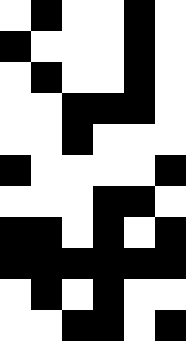[["white", "black", "white", "white", "black", "white"], ["black", "white", "white", "white", "black", "white"], ["white", "black", "white", "white", "black", "white"], ["white", "white", "black", "black", "black", "white"], ["white", "white", "black", "white", "white", "white"], ["black", "white", "white", "white", "white", "black"], ["white", "white", "white", "black", "black", "white"], ["black", "black", "white", "black", "white", "black"], ["black", "black", "black", "black", "black", "black"], ["white", "black", "white", "black", "white", "white"], ["white", "white", "black", "black", "white", "black"]]